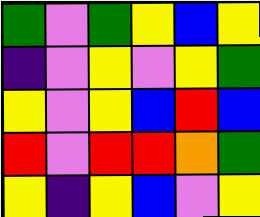[["green", "violet", "green", "yellow", "blue", "yellow"], ["indigo", "violet", "yellow", "violet", "yellow", "green"], ["yellow", "violet", "yellow", "blue", "red", "blue"], ["red", "violet", "red", "red", "orange", "green"], ["yellow", "indigo", "yellow", "blue", "violet", "yellow"]]